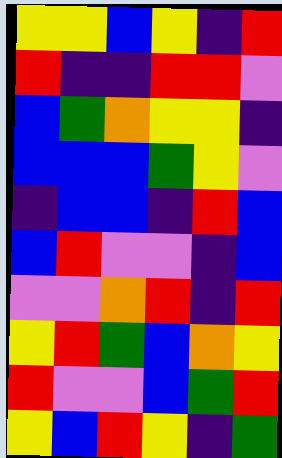[["yellow", "yellow", "blue", "yellow", "indigo", "red"], ["red", "indigo", "indigo", "red", "red", "violet"], ["blue", "green", "orange", "yellow", "yellow", "indigo"], ["blue", "blue", "blue", "green", "yellow", "violet"], ["indigo", "blue", "blue", "indigo", "red", "blue"], ["blue", "red", "violet", "violet", "indigo", "blue"], ["violet", "violet", "orange", "red", "indigo", "red"], ["yellow", "red", "green", "blue", "orange", "yellow"], ["red", "violet", "violet", "blue", "green", "red"], ["yellow", "blue", "red", "yellow", "indigo", "green"]]